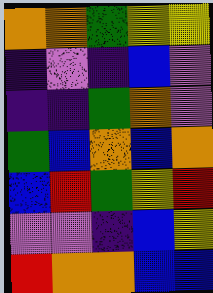[["orange", "orange", "green", "yellow", "yellow"], ["indigo", "violet", "indigo", "blue", "violet"], ["indigo", "indigo", "green", "orange", "violet"], ["green", "blue", "orange", "blue", "orange"], ["blue", "red", "green", "yellow", "red"], ["violet", "violet", "indigo", "blue", "yellow"], ["red", "orange", "orange", "blue", "blue"]]